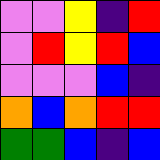[["violet", "violet", "yellow", "indigo", "red"], ["violet", "red", "yellow", "red", "blue"], ["violet", "violet", "violet", "blue", "indigo"], ["orange", "blue", "orange", "red", "red"], ["green", "green", "blue", "indigo", "blue"]]